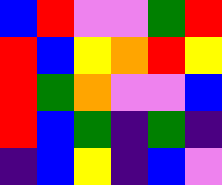[["blue", "red", "violet", "violet", "green", "red"], ["red", "blue", "yellow", "orange", "red", "yellow"], ["red", "green", "orange", "violet", "violet", "blue"], ["red", "blue", "green", "indigo", "green", "indigo"], ["indigo", "blue", "yellow", "indigo", "blue", "violet"]]